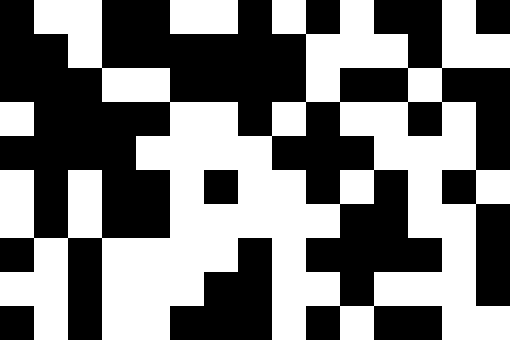[["black", "white", "white", "black", "black", "white", "white", "black", "white", "black", "white", "black", "black", "white", "black"], ["black", "black", "white", "black", "black", "black", "black", "black", "black", "white", "white", "white", "black", "white", "white"], ["black", "black", "black", "white", "white", "black", "black", "black", "black", "white", "black", "black", "white", "black", "black"], ["white", "black", "black", "black", "black", "white", "white", "black", "white", "black", "white", "white", "black", "white", "black"], ["black", "black", "black", "black", "white", "white", "white", "white", "black", "black", "black", "white", "white", "white", "black"], ["white", "black", "white", "black", "black", "white", "black", "white", "white", "black", "white", "black", "white", "black", "white"], ["white", "black", "white", "black", "black", "white", "white", "white", "white", "white", "black", "black", "white", "white", "black"], ["black", "white", "black", "white", "white", "white", "white", "black", "white", "black", "black", "black", "black", "white", "black"], ["white", "white", "black", "white", "white", "white", "black", "black", "white", "white", "black", "white", "white", "white", "black"], ["black", "white", "black", "white", "white", "black", "black", "black", "white", "black", "white", "black", "black", "white", "white"]]